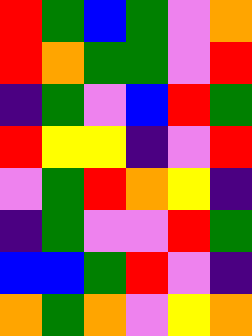[["red", "green", "blue", "green", "violet", "orange"], ["red", "orange", "green", "green", "violet", "red"], ["indigo", "green", "violet", "blue", "red", "green"], ["red", "yellow", "yellow", "indigo", "violet", "red"], ["violet", "green", "red", "orange", "yellow", "indigo"], ["indigo", "green", "violet", "violet", "red", "green"], ["blue", "blue", "green", "red", "violet", "indigo"], ["orange", "green", "orange", "violet", "yellow", "orange"]]